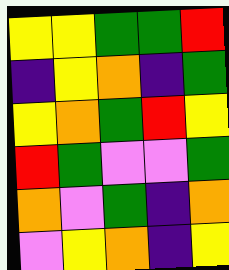[["yellow", "yellow", "green", "green", "red"], ["indigo", "yellow", "orange", "indigo", "green"], ["yellow", "orange", "green", "red", "yellow"], ["red", "green", "violet", "violet", "green"], ["orange", "violet", "green", "indigo", "orange"], ["violet", "yellow", "orange", "indigo", "yellow"]]